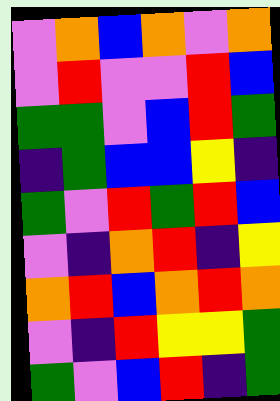[["violet", "orange", "blue", "orange", "violet", "orange"], ["violet", "red", "violet", "violet", "red", "blue"], ["green", "green", "violet", "blue", "red", "green"], ["indigo", "green", "blue", "blue", "yellow", "indigo"], ["green", "violet", "red", "green", "red", "blue"], ["violet", "indigo", "orange", "red", "indigo", "yellow"], ["orange", "red", "blue", "orange", "red", "orange"], ["violet", "indigo", "red", "yellow", "yellow", "green"], ["green", "violet", "blue", "red", "indigo", "green"]]